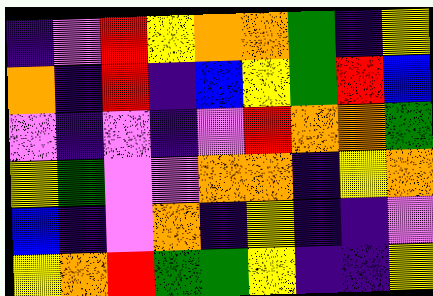[["indigo", "violet", "red", "yellow", "orange", "orange", "green", "indigo", "yellow"], ["orange", "indigo", "red", "indigo", "blue", "yellow", "green", "red", "blue"], ["violet", "indigo", "violet", "indigo", "violet", "red", "orange", "orange", "green"], ["yellow", "green", "violet", "violet", "orange", "orange", "indigo", "yellow", "orange"], ["blue", "indigo", "violet", "orange", "indigo", "yellow", "indigo", "indigo", "violet"], ["yellow", "orange", "red", "green", "green", "yellow", "indigo", "indigo", "yellow"]]